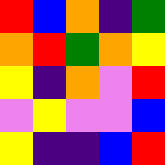[["red", "blue", "orange", "indigo", "green"], ["orange", "red", "green", "orange", "yellow"], ["yellow", "indigo", "orange", "violet", "red"], ["violet", "yellow", "violet", "violet", "blue"], ["yellow", "indigo", "indigo", "blue", "red"]]